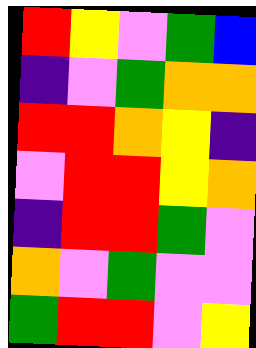[["red", "yellow", "violet", "green", "blue"], ["indigo", "violet", "green", "orange", "orange"], ["red", "red", "orange", "yellow", "indigo"], ["violet", "red", "red", "yellow", "orange"], ["indigo", "red", "red", "green", "violet"], ["orange", "violet", "green", "violet", "violet"], ["green", "red", "red", "violet", "yellow"]]